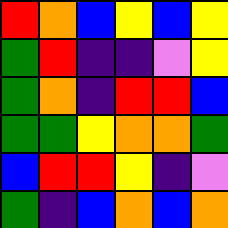[["red", "orange", "blue", "yellow", "blue", "yellow"], ["green", "red", "indigo", "indigo", "violet", "yellow"], ["green", "orange", "indigo", "red", "red", "blue"], ["green", "green", "yellow", "orange", "orange", "green"], ["blue", "red", "red", "yellow", "indigo", "violet"], ["green", "indigo", "blue", "orange", "blue", "orange"]]